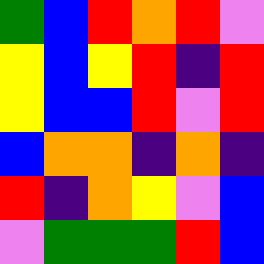[["green", "blue", "red", "orange", "red", "violet"], ["yellow", "blue", "yellow", "red", "indigo", "red"], ["yellow", "blue", "blue", "red", "violet", "red"], ["blue", "orange", "orange", "indigo", "orange", "indigo"], ["red", "indigo", "orange", "yellow", "violet", "blue"], ["violet", "green", "green", "green", "red", "blue"]]